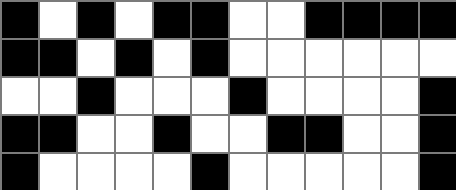[["black", "white", "black", "white", "black", "black", "white", "white", "black", "black", "black", "black"], ["black", "black", "white", "black", "white", "black", "white", "white", "white", "white", "white", "white"], ["white", "white", "black", "white", "white", "white", "black", "white", "white", "white", "white", "black"], ["black", "black", "white", "white", "black", "white", "white", "black", "black", "white", "white", "black"], ["black", "white", "white", "white", "white", "black", "white", "white", "white", "white", "white", "black"]]